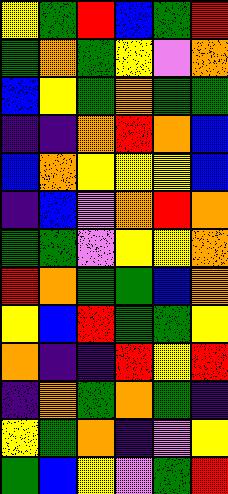[["yellow", "green", "red", "blue", "green", "red"], ["green", "orange", "green", "yellow", "violet", "orange"], ["blue", "yellow", "green", "orange", "green", "green"], ["indigo", "indigo", "orange", "red", "orange", "blue"], ["blue", "orange", "yellow", "yellow", "yellow", "blue"], ["indigo", "blue", "violet", "orange", "red", "orange"], ["green", "green", "violet", "yellow", "yellow", "orange"], ["red", "orange", "green", "green", "blue", "orange"], ["yellow", "blue", "red", "green", "green", "yellow"], ["orange", "indigo", "indigo", "red", "yellow", "red"], ["indigo", "orange", "green", "orange", "green", "indigo"], ["yellow", "green", "orange", "indigo", "violet", "yellow"], ["green", "blue", "yellow", "violet", "green", "red"]]